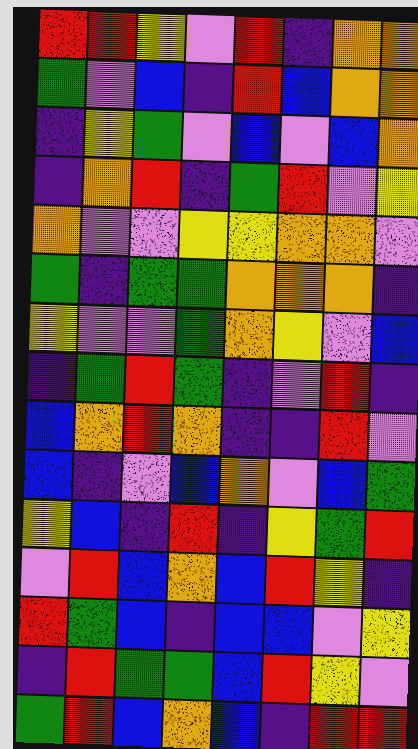[["red", "red", "yellow", "violet", "red", "indigo", "orange", "orange"], ["green", "violet", "blue", "indigo", "red", "blue", "orange", "orange"], ["indigo", "yellow", "green", "violet", "blue", "violet", "blue", "orange"], ["indigo", "orange", "red", "indigo", "green", "red", "violet", "yellow"], ["orange", "violet", "violet", "yellow", "yellow", "orange", "orange", "violet"], ["green", "indigo", "green", "green", "orange", "orange", "orange", "indigo"], ["yellow", "violet", "violet", "green", "orange", "yellow", "violet", "blue"], ["indigo", "green", "red", "green", "indigo", "violet", "red", "indigo"], ["blue", "orange", "red", "orange", "indigo", "indigo", "red", "violet"], ["blue", "indigo", "violet", "blue", "orange", "violet", "blue", "green"], ["yellow", "blue", "indigo", "red", "indigo", "yellow", "green", "red"], ["violet", "red", "blue", "orange", "blue", "red", "yellow", "indigo"], ["red", "green", "blue", "indigo", "blue", "blue", "violet", "yellow"], ["indigo", "red", "green", "green", "blue", "red", "yellow", "violet"], ["green", "red", "blue", "orange", "blue", "indigo", "red", "red"]]